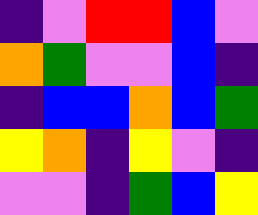[["indigo", "violet", "red", "red", "blue", "violet"], ["orange", "green", "violet", "violet", "blue", "indigo"], ["indigo", "blue", "blue", "orange", "blue", "green"], ["yellow", "orange", "indigo", "yellow", "violet", "indigo"], ["violet", "violet", "indigo", "green", "blue", "yellow"]]